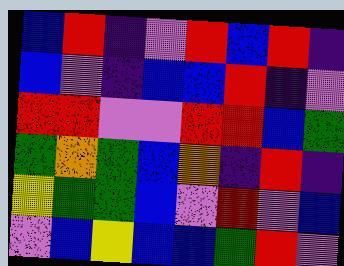[["blue", "red", "indigo", "violet", "red", "blue", "red", "indigo"], ["blue", "violet", "indigo", "blue", "blue", "red", "indigo", "violet"], ["red", "red", "violet", "violet", "red", "red", "blue", "green"], ["green", "orange", "green", "blue", "orange", "indigo", "red", "indigo"], ["yellow", "green", "green", "blue", "violet", "red", "violet", "blue"], ["violet", "blue", "yellow", "blue", "blue", "green", "red", "violet"]]